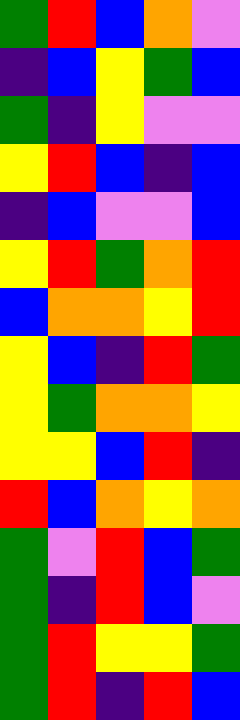[["green", "red", "blue", "orange", "violet"], ["indigo", "blue", "yellow", "green", "blue"], ["green", "indigo", "yellow", "violet", "violet"], ["yellow", "red", "blue", "indigo", "blue"], ["indigo", "blue", "violet", "violet", "blue"], ["yellow", "red", "green", "orange", "red"], ["blue", "orange", "orange", "yellow", "red"], ["yellow", "blue", "indigo", "red", "green"], ["yellow", "green", "orange", "orange", "yellow"], ["yellow", "yellow", "blue", "red", "indigo"], ["red", "blue", "orange", "yellow", "orange"], ["green", "violet", "red", "blue", "green"], ["green", "indigo", "red", "blue", "violet"], ["green", "red", "yellow", "yellow", "green"], ["green", "red", "indigo", "red", "blue"]]